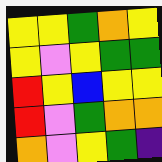[["yellow", "yellow", "green", "orange", "yellow"], ["yellow", "violet", "yellow", "green", "green"], ["red", "yellow", "blue", "yellow", "yellow"], ["red", "violet", "green", "orange", "orange"], ["orange", "violet", "yellow", "green", "indigo"]]